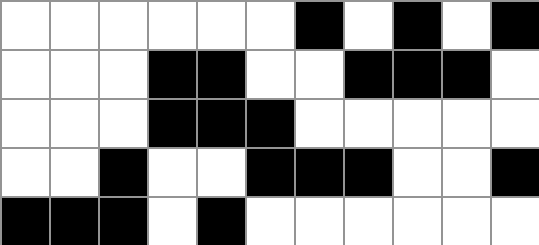[["white", "white", "white", "white", "white", "white", "black", "white", "black", "white", "black"], ["white", "white", "white", "black", "black", "white", "white", "black", "black", "black", "white"], ["white", "white", "white", "black", "black", "black", "white", "white", "white", "white", "white"], ["white", "white", "black", "white", "white", "black", "black", "black", "white", "white", "black"], ["black", "black", "black", "white", "black", "white", "white", "white", "white", "white", "white"]]